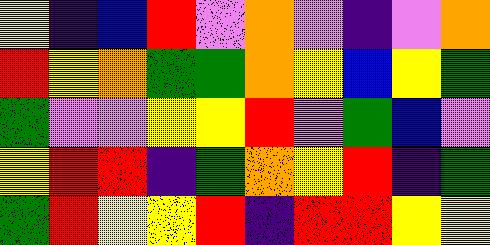[["yellow", "indigo", "blue", "red", "violet", "orange", "violet", "indigo", "violet", "orange"], ["red", "yellow", "orange", "green", "green", "orange", "yellow", "blue", "yellow", "green"], ["green", "violet", "violet", "yellow", "yellow", "red", "violet", "green", "blue", "violet"], ["yellow", "red", "red", "indigo", "green", "orange", "yellow", "red", "indigo", "green"], ["green", "red", "yellow", "yellow", "red", "indigo", "red", "red", "yellow", "yellow"]]